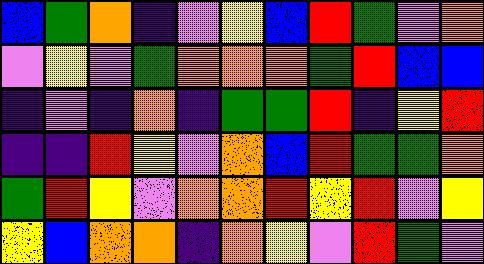[["blue", "green", "orange", "indigo", "violet", "yellow", "blue", "red", "green", "violet", "orange"], ["violet", "yellow", "violet", "green", "orange", "orange", "orange", "green", "red", "blue", "blue"], ["indigo", "violet", "indigo", "orange", "indigo", "green", "green", "red", "indigo", "yellow", "red"], ["indigo", "indigo", "red", "yellow", "violet", "orange", "blue", "red", "green", "green", "orange"], ["green", "red", "yellow", "violet", "orange", "orange", "red", "yellow", "red", "violet", "yellow"], ["yellow", "blue", "orange", "orange", "indigo", "orange", "yellow", "violet", "red", "green", "violet"]]